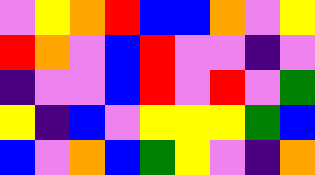[["violet", "yellow", "orange", "red", "blue", "blue", "orange", "violet", "yellow"], ["red", "orange", "violet", "blue", "red", "violet", "violet", "indigo", "violet"], ["indigo", "violet", "violet", "blue", "red", "violet", "red", "violet", "green"], ["yellow", "indigo", "blue", "violet", "yellow", "yellow", "yellow", "green", "blue"], ["blue", "violet", "orange", "blue", "green", "yellow", "violet", "indigo", "orange"]]